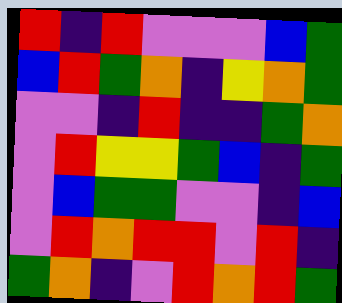[["red", "indigo", "red", "violet", "violet", "violet", "blue", "green"], ["blue", "red", "green", "orange", "indigo", "yellow", "orange", "green"], ["violet", "violet", "indigo", "red", "indigo", "indigo", "green", "orange"], ["violet", "red", "yellow", "yellow", "green", "blue", "indigo", "green"], ["violet", "blue", "green", "green", "violet", "violet", "indigo", "blue"], ["violet", "red", "orange", "red", "red", "violet", "red", "indigo"], ["green", "orange", "indigo", "violet", "red", "orange", "red", "green"]]